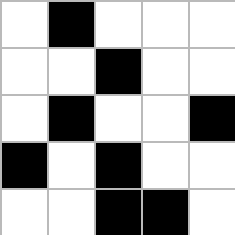[["white", "black", "white", "white", "white"], ["white", "white", "black", "white", "white"], ["white", "black", "white", "white", "black"], ["black", "white", "black", "white", "white"], ["white", "white", "black", "black", "white"]]